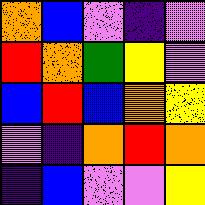[["orange", "blue", "violet", "indigo", "violet"], ["red", "orange", "green", "yellow", "violet"], ["blue", "red", "blue", "orange", "yellow"], ["violet", "indigo", "orange", "red", "orange"], ["indigo", "blue", "violet", "violet", "yellow"]]